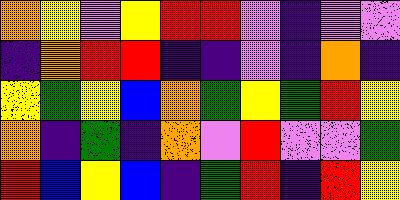[["orange", "yellow", "violet", "yellow", "red", "red", "violet", "indigo", "violet", "violet"], ["indigo", "orange", "red", "red", "indigo", "indigo", "violet", "indigo", "orange", "indigo"], ["yellow", "green", "yellow", "blue", "orange", "green", "yellow", "green", "red", "yellow"], ["orange", "indigo", "green", "indigo", "orange", "violet", "red", "violet", "violet", "green"], ["red", "blue", "yellow", "blue", "indigo", "green", "red", "indigo", "red", "yellow"]]